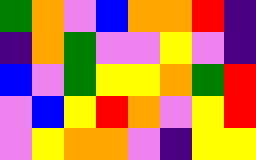[["green", "orange", "violet", "blue", "orange", "orange", "red", "indigo"], ["indigo", "orange", "green", "violet", "violet", "yellow", "violet", "indigo"], ["blue", "violet", "green", "yellow", "yellow", "orange", "green", "red"], ["violet", "blue", "yellow", "red", "orange", "violet", "yellow", "red"], ["violet", "yellow", "orange", "orange", "violet", "indigo", "yellow", "yellow"]]